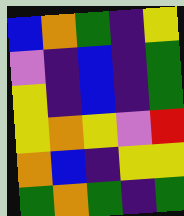[["blue", "orange", "green", "indigo", "yellow"], ["violet", "indigo", "blue", "indigo", "green"], ["yellow", "indigo", "blue", "indigo", "green"], ["yellow", "orange", "yellow", "violet", "red"], ["orange", "blue", "indigo", "yellow", "yellow"], ["green", "orange", "green", "indigo", "green"]]